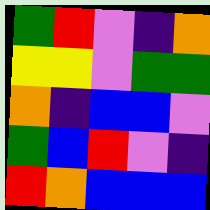[["green", "red", "violet", "indigo", "orange"], ["yellow", "yellow", "violet", "green", "green"], ["orange", "indigo", "blue", "blue", "violet"], ["green", "blue", "red", "violet", "indigo"], ["red", "orange", "blue", "blue", "blue"]]